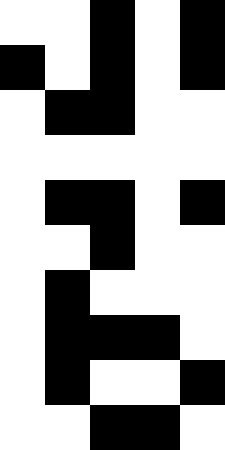[["white", "white", "black", "white", "black"], ["black", "white", "black", "white", "black"], ["white", "black", "black", "white", "white"], ["white", "white", "white", "white", "white"], ["white", "black", "black", "white", "black"], ["white", "white", "black", "white", "white"], ["white", "black", "white", "white", "white"], ["white", "black", "black", "black", "white"], ["white", "black", "white", "white", "black"], ["white", "white", "black", "black", "white"]]